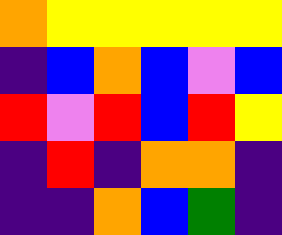[["orange", "yellow", "yellow", "yellow", "yellow", "yellow"], ["indigo", "blue", "orange", "blue", "violet", "blue"], ["red", "violet", "red", "blue", "red", "yellow"], ["indigo", "red", "indigo", "orange", "orange", "indigo"], ["indigo", "indigo", "orange", "blue", "green", "indigo"]]